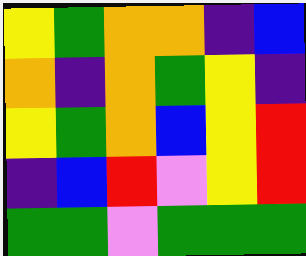[["yellow", "green", "orange", "orange", "indigo", "blue"], ["orange", "indigo", "orange", "green", "yellow", "indigo"], ["yellow", "green", "orange", "blue", "yellow", "red"], ["indigo", "blue", "red", "violet", "yellow", "red"], ["green", "green", "violet", "green", "green", "green"]]